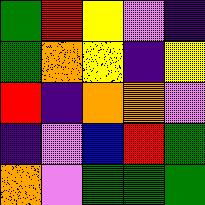[["green", "red", "yellow", "violet", "indigo"], ["green", "orange", "yellow", "indigo", "yellow"], ["red", "indigo", "orange", "orange", "violet"], ["indigo", "violet", "blue", "red", "green"], ["orange", "violet", "green", "green", "green"]]